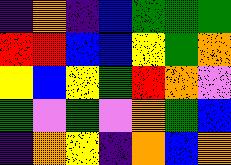[["indigo", "orange", "indigo", "blue", "green", "green", "green"], ["red", "red", "blue", "blue", "yellow", "green", "orange"], ["yellow", "blue", "yellow", "green", "red", "orange", "violet"], ["green", "violet", "green", "violet", "orange", "green", "blue"], ["indigo", "orange", "yellow", "indigo", "orange", "blue", "orange"]]